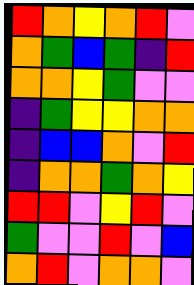[["red", "orange", "yellow", "orange", "red", "violet"], ["orange", "green", "blue", "green", "indigo", "red"], ["orange", "orange", "yellow", "green", "violet", "violet"], ["indigo", "green", "yellow", "yellow", "orange", "orange"], ["indigo", "blue", "blue", "orange", "violet", "red"], ["indigo", "orange", "orange", "green", "orange", "yellow"], ["red", "red", "violet", "yellow", "red", "violet"], ["green", "violet", "violet", "red", "violet", "blue"], ["orange", "red", "violet", "orange", "orange", "violet"]]